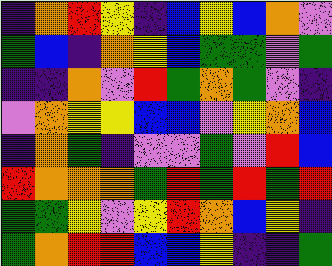[["indigo", "orange", "red", "yellow", "indigo", "blue", "yellow", "blue", "orange", "violet"], ["green", "blue", "indigo", "orange", "yellow", "blue", "green", "green", "violet", "green"], ["indigo", "indigo", "orange", "violet", "red", "green", "orange", "green", "violet", "indigo"], ["violet", "orange", "yellow", "yellow", "blue", "blue", "violet", "yellow", "orange", "blue"], ["indigo", "orange", "green", "indigo", "violet", "violet", "green", "violet", "red", "blue"], ["red", "orange", "orange", "orange", "green", "red", "green", "red", "green", "red"], ["green", "green", "yellow", "violet", "yellow", "red", "orange", "blue", "yellow", "indigo"], ["green", "orange", "red", "red", "blue", "blue", "yellow", "indigo", "indigo", "green"]]